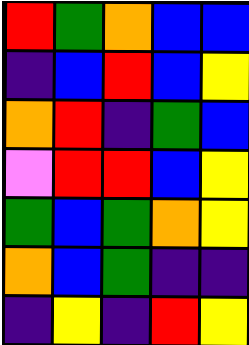[["red", "green", "orange", "blue", "blue"], ["indigo", "blue", "red", "blue", "yellow"], ["orange", "red", "indigo", "green", "blue"], ["violet", "red", "red", "blue", "yellow"], ["green", "blue", "green", "orange", "yellow"], ["orange", "blue", "green", "indigo", "indigo"], ["indigo", "yellow", "indigo", "red", "yellow"]]